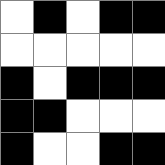[["white", "black", "white", "black", "black"], ["white", "white", "white", "white", "white"], ["black", "white", "black", "black", "black"], ["black", "black", "white", "white", "white"], ["black", "white", "white", "black", "black"]]